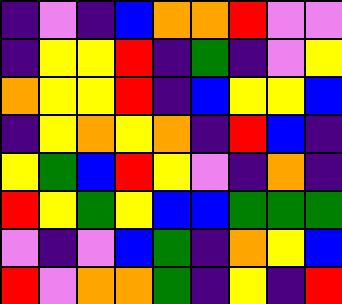[["indigo", "violet", "indigo", "blue", "orange", "orange", "red", "violet", "violet"], ["indigo", "yellow", "yellow", "red", "indigo", "green", "indigo", "violet", "yellow"], ["orange", "yellow", "yellow", "red", "indigo", "blue", "yellow", "yellow", "blue"], ["indigo", "yellow", "orange", "yellow", "orange", "indigo", "red", "blue", "indigo"], ["yellow", "green", "blue", "red", "yellow", "violet", "indigo", "orange", "indigo"], ["red", "yellow", "green", "yellow", "blue", "blue", "green", "green", "green"], ["violet", "indigo", "violet", "blue", "green", "indigo", "orange", "yellow", "blue"], ["red", "violet", "orange", "orange", "green", "indigo", "yellow", "indigo", "red"]]